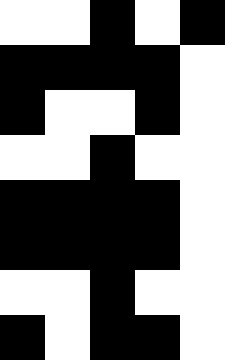[["white", "white", "black", "white", "black"], ["black", "black", "black", "black", "white"], ["black", "white", "white", "black", "white"], ["white", "white", "black", "white", "white"], ["black", "black", "black", "black", "white"], ["black", "black", "black", "black", "white"], ["white", "white", "black", "white", "white"], ["black", "white", "black", "black", "white"]]